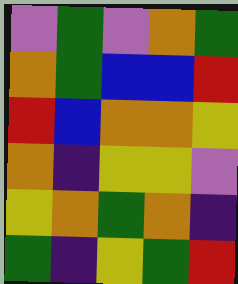[["violet", "green", "violet", "orange", "green"], ["orange", "green", "blue", "blue", "red"], ["red", "blue", "orange", "orange", "yellow"], ["orange", "indigo", "yellow", "yellow", "violet"], ["yellow", "orange", "green", "orange", "indigo"], ["green", "indigo", "yellow", "green", "red"]]